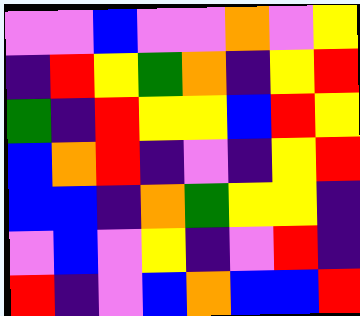[["violet", "violet", "blue", "violet", "violet", "orange", "violet", "yellow"], ["indigo", "red", "yellow", "green", "orange", "indigo", "yellow", "red"], ["green", "indigo", "red", "yellow", "yellow", "blue", "red", "yellow"], ["blue", "orange", "red", "indigo", "violet", "indigo", "yellow", "red"], ["blue", "blue", "indigo", "orange", "green", "yellow", "yellow", "indigo"], ["violet", "blue", "violet", "yellow", "indigo", "violet", "red", "indigo"], ["red", "indigo", "violet", "blue", "orange", "blue", "blue", "red"]]